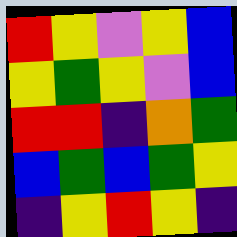[["red", "yellow", "violet", "yellow", "blue"], ["yellow", "green", "yellow", "violet", "blue"], ["red", "red", "indigo", "orange", "green"], ["blue", "green", "blue", "green", "yellow"], ["indigo", "yellow", "red", "yellow", "indigo"]]